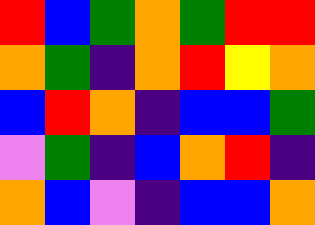[["red", "blue", "green", "orange", "green", "red", "red"], ["orange", "green", "indigo", "orange", "red", "yellow", "orange"], ["blue", "red", "orange", "indigo", "blue", "blue", "green"], ["violet", "green", "indigo", "blue", "orange", "red", "indigo"], ["orange", "blue", "violet", "indigo", "blue", "blue", "orange"]]